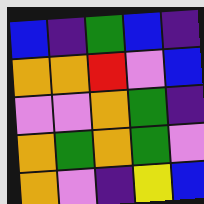[["blue", "indigo", "green", "blue", "indigo"], ["orange", "orange", "red", "violet", "blue"], ["violet", "violet", "orange", "green", "indigo"], ["orange", "green", "orange", "green", "violet"], ["orange", "violet", "indigo", "yellow", "blue"]]